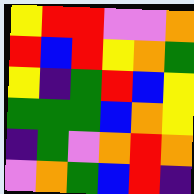[["yellow", "red", "red", "violet", "violet", "orange"], ["red", "blue", "red", "yellow", "orange", "green"], ["yellow", "indigo", "green", "red", "blue", "yellow"], ["green", "green", "green", "blue", "orange", "yellow"], ["indigo", "green", "violet", "orange", "red", "orange"], ["violet", "orange", "green", "blue", "red", "indigo"]]